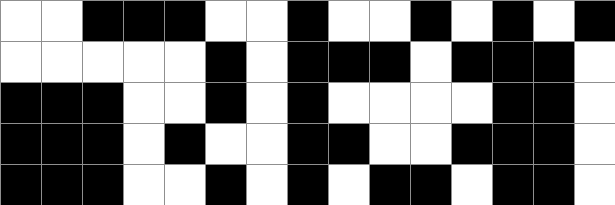[["white", "white", "black", "black", "black", "white", "white", "black", "white", "white", "black", "white", "black", "white", "black"], ["white", "white", "white", "white", "white", "black", "white", "black", "black", "black", "white", "black", "black", "black", "white"], ["black", "black", "black", "white", "white", "black", "white", "black", "white", "white", "white", "white", "black", "black", "white"], ["black", "black", "black", "white", "black", "white", "white", "black", "black", "white", "white", "black", "black", "black", "white"], ["black", "black", "black", "white", "white", "black", "white", "black", "white", "black", "black", "white", "black", "black", "white"]]